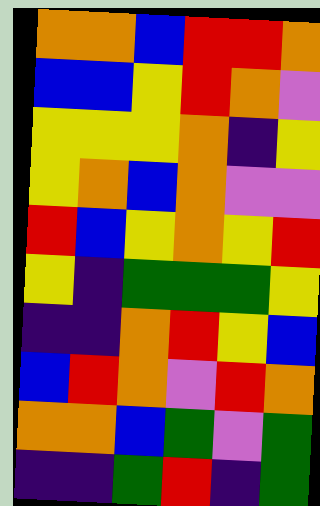[["orange", "orange", "blue", "red", "red", "orange"], ["blue", "blue", "yellow", "red", "orange", "violet"], ["yellow", "yellow", "yellow", "orange", "indigo", "yellow"], ["yellow", "orange", "blue", "orange", "violet", "violet"], ["red", "blue", "yellow", "orange", "yellow", "red"], ["yellow", "indigo", "green", "green", "green", "yellow"], ["indigo", "indigo", "orange", "red", "yellow", "blue"], ["blue", "red", "orange", "violet", "red", "orange"], ["orange", "orange", "blue", "green", "violet", "green"], ["indigo", "indigo", "green", "red", "indigo", "green"]]